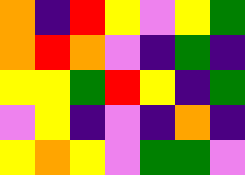[["orange", "indigo", "red", "yellow", "violet", "yellow", "green"], ["orange", "red", "orange", "violet", "indigo", "green", "indigo"], ["yellow", "yellow", "green", "red", "yellow", "indigo", "green"], ["violet", "yellow", "indigo", "violet", "indigo", "orange", "indigo"], ["yellow", "orange", "yellow", "violet", "green", "green", "violet"]]